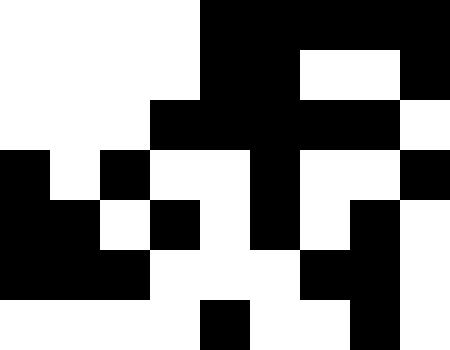[["white", "white", "white", "white", "black", "black", "black", "black", "black"], ["white", "white", "white", "white", "black", "black", "white", "white", "black"], ["white", "white", "white", "black", "black", "black", "black", "black", "white"], ["black", "white", "black", "white", "white", "black", "white", "white", "black"], ["black", "black", "white", "black", "white", "black", "white", "black", "white"], ["black", "black", "black", "white", "white", "white", "black", "black", "white"], ["white", "white", "white", "white", "black", "white", "white", "black", "white"]]